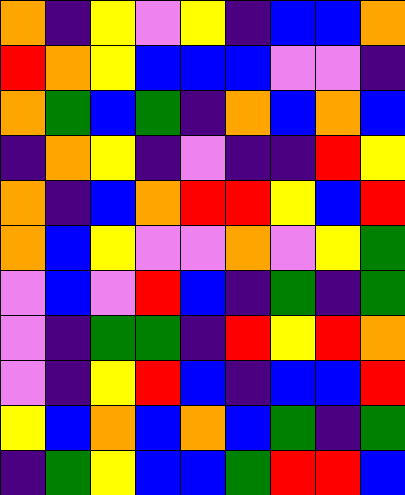[["orange", "indigo", "yellow", "violet", "yellow", "indigo", "blue", "blue", "orange"], ["red", "orange", "yellow", "blue", "blue", "blue", "violet", "violet", "indigo"], ["orange", "green", "blue", "green", "indigo", "orange", "blue", "orange", "blue"], ["indigo", "orange", "yellow", "indigo", "violet", "indigo", "indigo", "red", "yellow"], ["orange", "indigo", "blue", "orange", "red", "red", "yellow", "blue", "red"], ["orange", "blue", "yellow", "violet", "violet", "orange", "violet", "yellow", "green"], ["violet", "blue", "violet", "red", "blue", "indigo", "green", "indigo", "green"], ["violet", "indigo", "green", "green", "indigo", "red", "yellow", "red", "orange"], ["violet", "indigo", "yellow", "red", "blue", "indigo", "blue", "blue", "red"], ["yellow", "blue", "orange", "blue", "orange", "blue", "green", "indigo", "green"], ["indigo", "green", "yellow", "blue", "blue", "green", "red", "red", "blue"]]